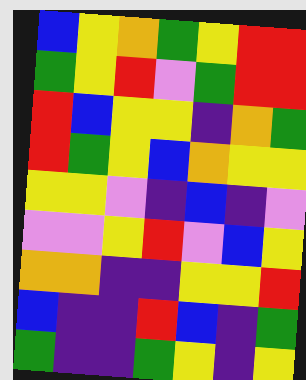[["blue", "yellow", "orange", "green", "yellow", "red", "red"], ["green", "yellow", "red", "violet", "green", "red", "red"], ["red", "blue", "yellow", "yellow", "indigo", "orange", "green"], ["red", "green", "yellow", "blue", "orange", "yellow", "yellow"], ["yellow", "yellow", "violet", "indigo", "blue", "indigo", "violet"], ["violet", "violet", "yellow", "red", "violet", "blue", "yellow"], ["orange", "orange", "indigo", "indigo", "yellow", "yellow", "red"], ["blue", "indigo", "indigo", "red", "blue", "indigo", "green"], ["green", "indigo", "indigo", "green", "yellow", "indigo", "yellow"]]